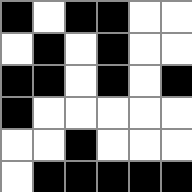[["black", "white", "black", "black", "white", "white"], ["white", "black", "white", "black", "white", "white"], ["black", "black", "white", "black", "white", "black"], ["black", "white", "white", "white", "white", "white"], ["white", "white", "black", "white", "white", "white"], ["white", "black", "black", "black", "black", "black"]]